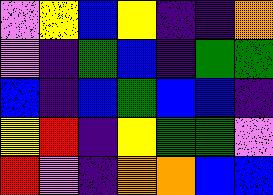[["violet", "yellow", "blue", "yellow", "indigo", "indigo", "orange"], ["violet", "indigo", "green", "blue", "indigo", "green", "green"], ["blue", "indigo", "blue", "green", "blue", "blue", "indigo"], ["yellow", "red", "indigo", "yellow", "green", "green", "violet"], ["red", "violet", "indigo", "orange", "orange", "blue", "blue"]]